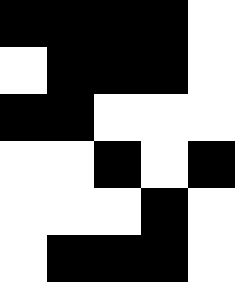[["black", "black", "black", "black", "white"], ["white", "black", "black", "black", "white"], ["black", "black", "white", "white", "white"], ["white", "white", "black", "white", "black"], ["white", "white", "white", "black", "white"], ["white", "black", "black", "black", "white"]]